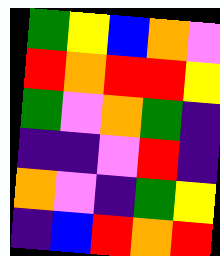[["green", "yellow", "blue", "orange", "violet"], ["red", "orange", "red", "red", "yellow"], ["green", "violet", "orange", "green", "indigo"], ["indigo", "indigo", "violet", "red", "indigo"], ["orange", "violet", "indigo", "green", "yellow"], ["indigo", "blue", "red", "orange", "red"]]